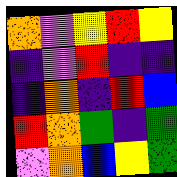[["orange", "violet", "yellow", "red", "yellow"], ["indigo", "violet", "red", "indigo", "indigo"], ["indigo", "orange", "indigo", "red", "blue"], ["red", "orange", "green", "indigo", "green"], ["violet", "orange", "blue", "yellow", "green"]]